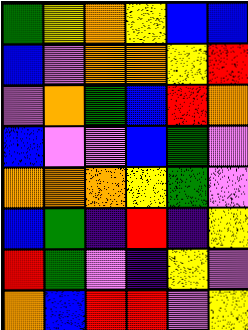[["green", "yellow", "orange", "yellow", "blue", "blue"], ["blue", "violet", "orange", "orange", "yellow", "red"], ["violet", "orange", "green", "blue", "red", "orange"], ["blue", "violet", "violet", "blue", "green", "violet"], ["orange", "orange", "orange", "yellow", "green", "violet"], ["blue", "green", "indigo", "red", "indigo", "yellow"], ["red", "green", "violet", "indigo", "yellow", "violet"], ["orange", "blue", "red", "red", "violet", "yellow"]]